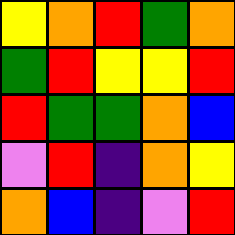[["yellow", "orange", "red", "green", "orange"], ["green", "red", "yellow", "yellow", "red"], ["red", "green", "green", "orange", "blue"], ["violet", "red", "indigo", "orange", "yellow"], ["orange", "blue", "indigo", "violet", "red"]]